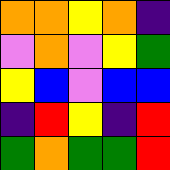[["orange", "orange", "yellow", "orange", "indigo"], ["violet", "orange", "violet", "yellow", "green"], ["yellow", "blue", "violet", "blue", "blue"], ["indigo", "red", "yellow", "indigo", "red"], ["green", "orange", "green", "green", "red"]]